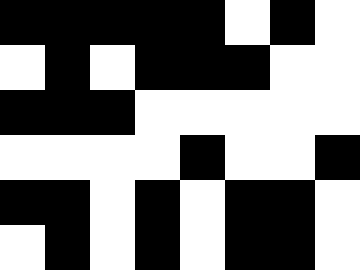[["black", "black", "black", "black", "black", "white", "black", "white"], ["white", "black", "white", "black", "black", "black", "white", "white"], ["black", "black", "black", "white", "white", "white", "white", "white"], ["white", "white", "white", "white", "black", "white", "white", "black"], ["black", "black", "white", "black", "white", "black", "black", "white"], ["white", "black", "white", "black", "white", "black", "black", "white"]]